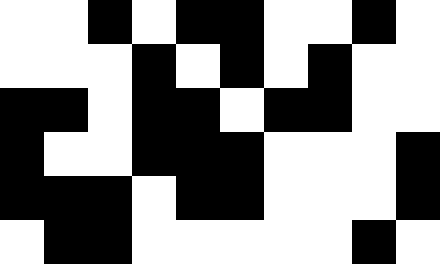[["white", "white", "black", "white", "black", "black", "white", "white", "black", "white"], ["white", "white", "white", "black", "white", "black", "white", "black", "white", "white"], ["black", "black", "white", "black", "black", "white", "black", "black", "white", "white"], ["black", "white", "white", "black", "black", "black", "white", "white", "white", "black"], ["black", "black", "black", "white", "black", "black", "white", "white", "white", "black"], ["white", "black", "black", "white", "white", "white", "white", "white", "black", "white"]]